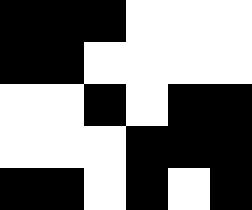[["black", "black", "black", "white", "white", "white"], ["black", "black", "white", "white", "white", "white"], ["white", "white", "black", "white", "black", "black"], ["white", "white", "white", "black", "black", "black"], ["black", "black", "white", "black", "white", "black"]]